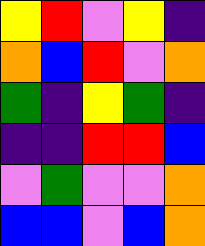[["yellow", "red", "violet", "yellow", "indigo"], ["orange", "blue", "red", "violet", "orange"], ["green", "indigo", "yellow", "green", "indigo"], ["indigo", "indigo", "red", "red", "blue"], ["violet", "green", "violet", "violet", "orange"], ["blue", "blue", "violet", "blue", "orange"]]